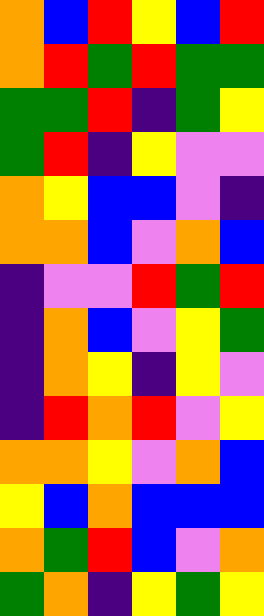[["orange", "blue", "red", "yellow", "blue", "red"], ["orange", "red", "green", "red", "green", "green"], ["green", "green", "red", "indigo", "green", "yellow"], ["green", "red", "indigo", "yellow", "violet", "violet"], ["orange", "yellow", "blue", "blue", "violet", "indigo"], ["orange", "orange", "blue", "violet", "orange", "blue"], ["indigo", "violet", "violet", "red", "green", "red"], ["indigo", "orange", "blue", "violet", "yellow", "green"], ["indigo", "orange", "yellow", "indigo", "yellow", "violet"], ["indigo", "red", "orange", "red", "violet", "yellow"], ["orange", "orange", "yellow", "violet", "orange", "blue"], ["yellow", "blue", "orange", "blue", "blue", "blue"], ["orange", "green", "red", "blue", "violet", "orange"], ["green", "orange", "indigo", "yellow", "green", "yellow"]]